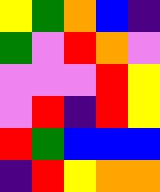[["yellow", "green", "orange", "blue", "indigo"], ["green", "violet", "red", "orange", "violet"], ["violet", "violet", "violet", "red", "yellow"], ["violet", "red", "indigo", "red", "yellow"], ["red", "green", "blue", "blue", "blue"], ["indigo", "red", "yellow", "orange", "orange"]]